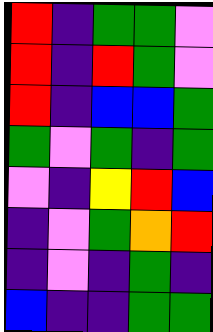[["red", "indigo", "green", "green", "violet"], ["red", "indigo", "red", "green", "violet"], ["red", "indigo", "blue", "blue", "green"], ["green", "violet", "green", "indigo", "green"], ["violet", "indigo", "yellow", "red", "blue"], ["indigo", "violet", "green", "orange", "red"], ["indigo", "violet", "indigo", "green", "indigo"], ["blue", "indigo", "indigo", "green", "green"]]